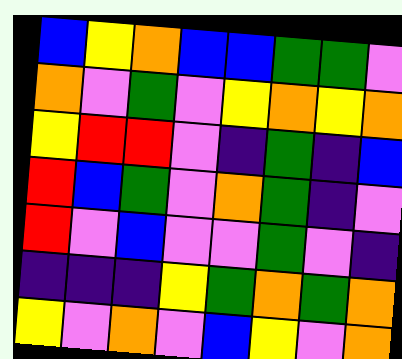[["blue", "yellow", "orange", "blue", "blue", "green", "green", "violet"], ["orange", "violet", "green", "violet", "yellow", "orange", "yellow", "orange"], ["yellow", "red", "red", "violet", "indigo", "green", "indigo", "blue"], ["red", "blue", "green", "violet", "orange", "green", "indigo", "violet"], ["red", "violet", "blue", "violet", "violet", "green", "violet", "indigo"], ["indigo", "indigo", "indigo", "yellow", "green", "orange", "green", "orange"], ["yellow", "violet", "orange", "violet", "blue", "yellow", "violet", "orange"]]